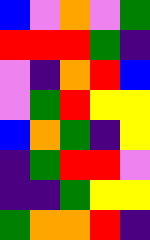[["blue", "violet", "orange", "violet", "green"], ["red", "red", "red", "green", "indigo"], ["violet", "indigo", "orange", "red", "blue"], ["violet", "green", "red", "yellow", "yellow"], ["blue", "orange", "green", "indigo", "yellow"], ["indigo", "green", "red", "red", "violet"], ["indigo", "indigo", "green", "yellow", "yellow"], ["green", "orange", "orange", "red", "indigo"]]